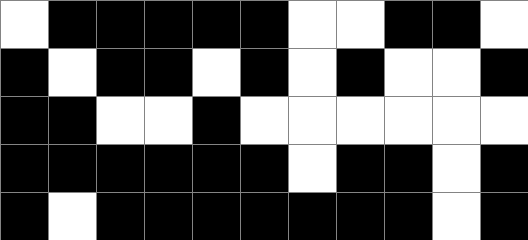[["white", "black", "black", "black", "black", "black", "white", "white", "black", "black", "white"], ["black", "white", "black", "black", "white", "black", "white", "black", "white", "white", "black"], ["black", "black", "white", "white", "black", "white", "white", "white", "white", "white", "white"], ["black", "black", "black", "black", "black", "black", "white", "black", "black", "white", "black"], ["black", "white", "black", "black", "black", "black", "black", "black", "black", "white", "black"]]